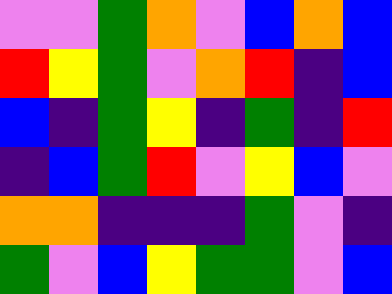[["violet", "violet", "green", "orange", "violet", "blue", "orange", "blue"], ["red", "yellow", "green", "violet", "orange", "red", "indigo", "blue"], ["blue", "indigo", "green", "yellow", "indigo", "green", "indigo", "red"], ["indigo", "blue", "green", "red", "violet", "yellow", "blue", "violet"], ["orange", "orange", "indigo", "indigo", "indigo", "green", "violet", "indigo"], ["green", "violet", "blue", "yellow", "green", "green", "violet", "blue"]]